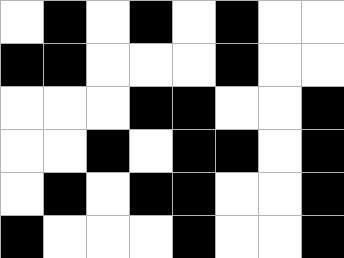[["white", "black", "white", "black", "white", "black", "white", "white"], ["black", "black", "white", "white", "white", "black", "white", "white"], ["white", "white", "white", "black", "black", "white", "white", "black"], ["white", "white", "black", "white", "black", "black", "white", "black"], ["white", "black", "white", "black", "black", "white", "white", "black"], ["black", "white", "white", "white", "black", "white", "white", "black"]]